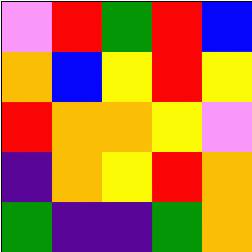[["violet", "red", "green", "red", "blue"], ["orange", "blue", "yellow", "red", "yellow"], ["red", "orange", "orange", "yellow", "violet"], ["indigo", "orange", "yellow", "red", "orange"], ["green", "indigo", "indigo", "green", "orange"]]